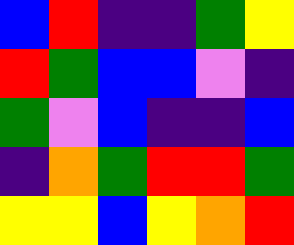[["blue", "red", "indigo", "indigo", "green", "yellow"], ["red", "green", "blue", "blue", "violet", "indigo"], ["green", "violet", "blue", "indigo", "indigo", "blue"], ["indigo", "orange", "green", "red", "red", "green"], ["yellow", "yellow", "blue", "yellow", "orange", "red"]]